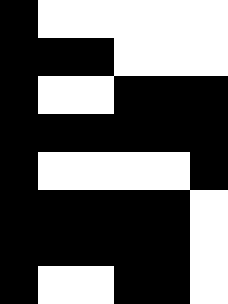[["black", "white", "white", "white", "white", "white"], ["black", "black", "black", "white", "white", "white"], ["black", "white", "white", "black", "black", "black"], ["black", "black", "black", "black", "black", "black"], ["black", "white", "white", "white", "white", "black"], ["black", "black", "black", "black", "black", "white"], ["black", "black", "black", "black", "black", "white"], ["black", "white", "white", "black", "black", "white"]]